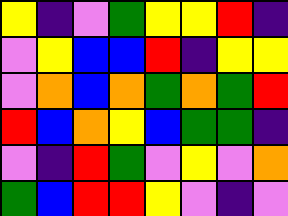[["yellow", "indigo", "violet", "green", "yellow", "yellow", "red", "indigo"], ["violet", "yellow", "blue", "blue", "red", "indigo", "yellow", "yellow"], ["violet", "orange", "blue", "orange", "green", "orange", "green", "red"], ["red", "blue", "orange", "yellow", "blue", "green", "green", "indigo"], ["violet", "indigo", "red", "green", "violet", "yellow", "violet", "orange"], ["green", "blue", "red", "red", "yellow", "violet", "indigo", "violet"]]